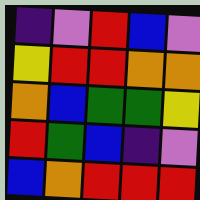[["indigo", "violet", "red", "blue", "violet"], ["yellow", "red", "red", "orange", "orange"], ["orange", "blue", "green", "green", "yellow"], ["red", "green", "blue", "indigo", "violet"], ["blue", "orange", "red", "red", "red"]]